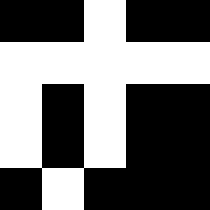[["black", "black", "white", "black", "black"], ["white", "white", "white", "white", "white"], ["white", "black", "white", "black", "black"], ["white", "black", "white", "black", "black"], ["black", "white", "black", "black", "black"]]